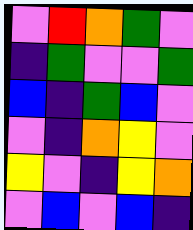[["violet", "red", "orange", "green", "violet"], ["indigo", "green", "violet", "violet", "green"], ["blue", "indigo", "green", "blue", "violet"], ["violet", "indigo", "orange", "yellow", "violet"], ["yellow", "violet", "indigo", "yellow", "orange"], ["violet", "blue", "violet", "blue", "indigo"]]